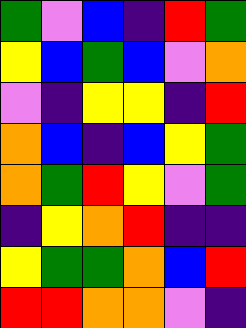[["green", "violet", "blue", "indigo", "red", "green"], ["yellow", "blue", "green", "blue", "violet", "orange"], ["violet", "indigo", "yellow", "yellow", "indigo", "red"], ["orange", "blue", "indigo", "blue", "yellow", "green"], ["orange", "green", "red", "yellow", "violet", "green"], ["indigo", "yellow", "orange", "red", "indigo", "indigo"], ["yellow", "green", "green", "orange", "blue", "red"], ["red", "red", "orange", "orange", "violet", "indigo"]]